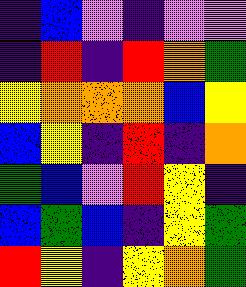[["indigo", "blue", "violet", "indigo", "violet", "violet"], ["indigo", "red", "indigo", "red", "orange", "green"], ["yellow", "orange", "orange", "orange", "blue", "yellow"], ["blue", "yellow", "indigo", "red", "indigo", "orange"], ["green", "blue", "violet", "red", "yellow", "indigo"], ["blue", "green", "blue", "indigo", "yellow", "green"], ["red", "yellow", "indigo", "yellow", "orange", "green"]]